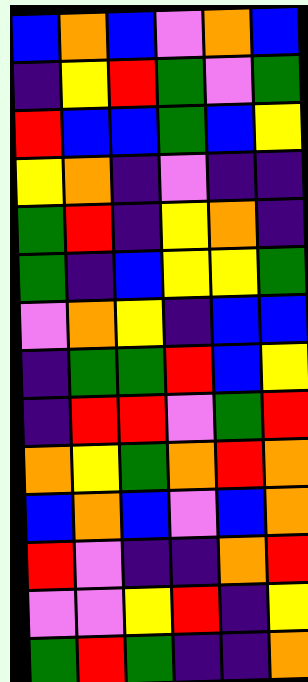[["blue", "orange", "blue", "violet", "orange", "blue"], ["indigo", "yellow", "red", "green", "violet", "green"], ["red", "blue", "blue", "green", "blue", "yellow"], ["yellow", "orange", "indigo", "violet", "indigo", "indigo"], ["green", "red", "indigo", "yellow", "orange", "indigo"], ["green", "indigo", "blue", "yellow", "yellow", "green"], ["violet", "orange", "yellow", "indigo", "blue", "blue"], ["indigo", "green", "green", "red", "blue", "yellow"], ["indigo", "red", "red", "violet", "green", "red"], ["orange", "yellow", "green", "orange", "red", "orange"], ["blue", "orange", "blue", "violet", "blue", "orange"], ["red", "violet", "indigo", "indigo", "orange", "red"], ["violet", "violet", "yellow", "red", "indigo", "yellow"], ["green", "red", "green", "indigo", "indigo", "orange"]]